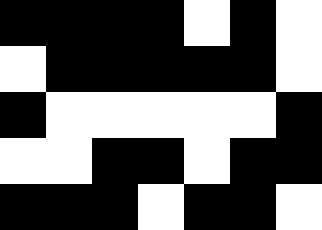[["black", "black", "black", "black", "white", "black", "white"], ["white", "black", "black", "black", "black", "black", "white"], ["black", "white", "white", "white", "white", "white", "black"], ["white", "white", "black", "black", "white", "black", "black"], ["black", "black", "black", "white", "black", "black", "white"]]